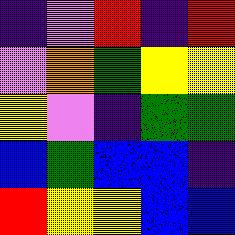[["indigo", "violet", "red", "indigo", "red"], ["violet", "orange", "green", "yellow", "yellow"], ["yellow", "violet", "indigo", "green", "green"], ["blue", "green", "blue", "blue", "indigo"], ["red", "yellow", "yellow", "blue", "blue"]]